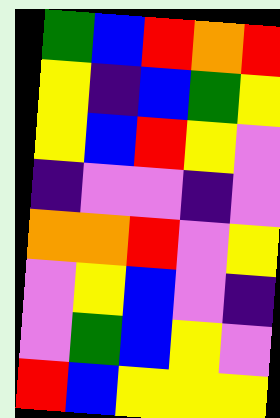[["green", "blue", "red", "orange", "red"], ["yellow", "indigo", "blue", "green", "yellow"], ["yellow", "blue", "red", "yellow", "violet"], ["indigo", "violet", "violet", "indigo", "violet"], ["orange", "orange", "red", "violet", "yellow"], ["violet", "yellow", "blue", "violet", "indigo"], ["violet", "green", "blue", "yellow", "violet"], ["red", "blue", "yellow", "yellow", "yellow"]]